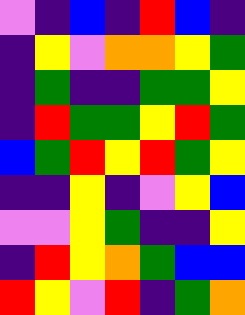[["violet", "indigo", "blue", "indigo", "red", "blue", "indigo"], ["indigo", "yellow", "violet", "orange", "orange", "yellow", "green"], ["indigo", "green", "indigo", "indigo", "green", "green", "yellow"], ["indigo", "red", "green", "green", "yellow", "red", "green"], ["blue", "green", "red", "yellow", "red", "green", "yellow"], ["indigo", "indigo", "yellow", "indigo", "violet", "yellow", "blue"], ["violet", "violet", "yellow", "green", "indigo", "indigo", "yellow"], ["indigo", "red", "yellow", "orange", "green", "blue", "blue"], ["red", "yellow", "violet", "red", "indigo", "green", "orange"]]